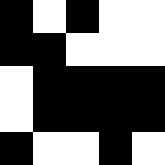[["black", "white", "black", "white", "white"], ["black", "black", "white", "white", "white"], ["white", "black", "black", "black", "black"], ["white", "black", "black", "black", "black"], ["black", "white", "white", "black", "white"]]